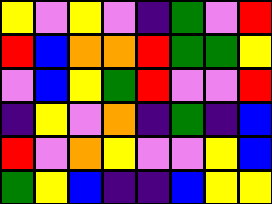[["yellow", "violet", "yellow", "violet", "indigo", "green", "violet", "red"], ["red", "blue", "orange", "orange", "red", "green", "green", "yellow"], ["violet", "blue", "yellow", "green", "red", "violet", "violet", "red"], ["indigo", "yellow", "violet", "orange", "indigo", "green", "indigo", "blue"], ["red", "violet", "orange", "yellow", "violet", "violet", "yellow", "blue"], ["green", "yellow", "blue", "indigo", "indigo", "blue", "yellow", "yellow"]]